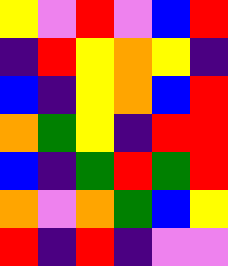[["yellow", "violet", "red", "violet", "blue", "red"], ["indigo", "red", "yellow", "orange", "yellow", "indigo"], ["blue", "indigo", "yellow", "orange", "blue", "red"], ["orange", "green", "yellow", "indigo", "red", "red"], ["blue", "indigo", "green", "red", "green", "red"], ["orange", "violet", "orange", "green", "blue", "yellow"], ["red", "indigo", "red", "indigo", "violet", "violet"]]